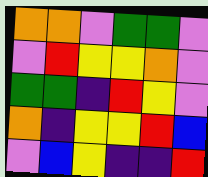[["orange", "orange", "violet", "green", "green", "violet"], ["violet", "red", "yellow", "yellow", "orange", "violet"], ["green", "green", "indigo", "red", "yellow", "violet"], ["orange", "indigo", "yellow", "yellow", "red", "blue"], ["violet", "blue", "yellow", "indigo", "indigo", "red"]]